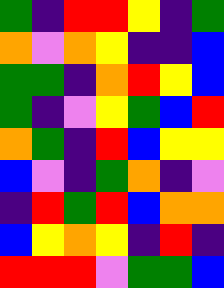[["green", "indigo", "red", "red", "yellow", "indigo", "green"], ["orange", "violet", "orange", "yellow", "indigo", "indigo", "blue"], ["green", "green", "indigo", "orange", "red", "yellow", "blue"], ["green", "indigo", "violet", "yellow", "green", "blue", "red"], ["orange", "green", "indigo", "red", "blue", "yellow", "yellow"], ["blue", "violet", "indigo", "green", "orange", "indigo", "violet"], ["indigo", "red", "green", "red", "blue", "orange", "orange"], ["blue", "yellow", "orange", "yellow", "indigo", "red", "indigo"], ["red", "red", "red", "violet", "green", "green", "blue"]]